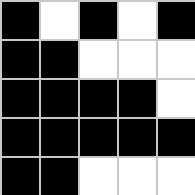[["black", "white", "black", "white", "black"], ["black", "black", "white", "white", "white"], ["black", "black", "black", "black", "white"], ["black", "black", "black", "black", "black"], ["black", "black", "white", "white", "white"]]